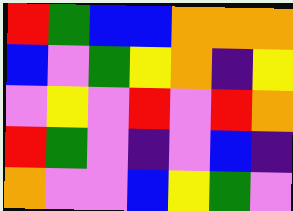[["red", "green", "blue", "blue", "orange", "orange", "orange"], ["blue", "violet", "green", "yellow", "orange", "indigo", "yellow"], ["violet", "yellow", "violet", "red", "violet", "red", "orange"], ["red", "green", "violet", "indigo", "violet", "blue", "indigo"], ["orange", "violet", "violet", "blue", "yellow", "green", "violet"]]